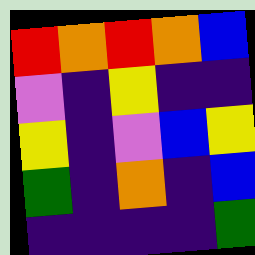[["red", "orange", "red", "orange", "blue"], ["violet", "indigo", "yellow", "indigo", "indigo"], ["yellow", "indigo", "violet", "blue", "yellow"], ["green", "indigo", "orange", "indigo", "blue"], ["indigo", "indigo", "indigo", "indigo", "green"]]